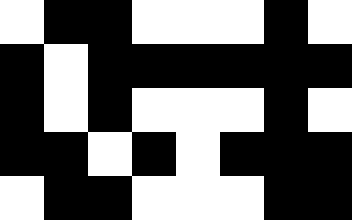[["white", "black", "black", "white", "white", "white", "black", "white"], ["black", "white", "black", "black", "black", "black", "black", "black"], ["black", "white", "black", "white", "white", "white", "black", "white"], ["black", "black", "white", "black", "white", "black", "black", "black"], ["white", "black", "black", "white", "white", "white", "black", "black"]]